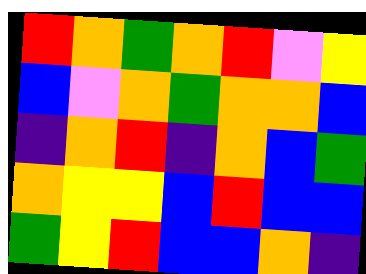[["red", "orange", "green", "orange", "red", "violet", "yellow"], ["blue", "violet", "orange", "green", "orange", "orange", "blue"], ["indigo", "orange", "red", "indigo", "orange", "blue", "green"], ["orange", "yellow", "yellow", "blue", "red", "blue", "blue"], ["green", "yellow", "red", "blue", "blue", "orange", "indigo"]]